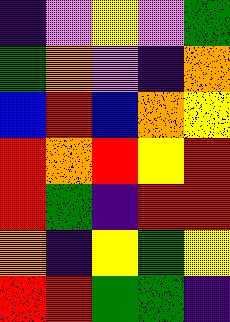[["indigo", "violet", "yellow", "violet", "green"], ["green", "orange", "violet", "indigo", "orange"], ["blue", "red", "blue", "orange", "yellow"], ["red", "orange", "red", "yellow", "red"], ["red", "green", "indigo", "red", "red"], ["orange", "indigo", "yellow", "green", "yellow"], ["red", "red", "green", "green", "indigo"]]